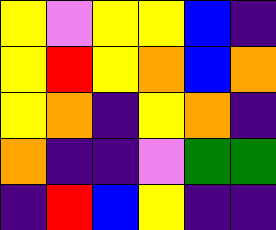[["yellow", "violet", "yellow", "yellow", "blue", "indigo"], ["yellow", "red", "yellow", "orange", "blue", "orange"], ["yellow", "orange", "indigo", "yellow", "orange", "indigo"], ["orange", "indigo", "indigo", "violet", "green", "green"], ["indigo", "red", "blue", "yellow", "indigo", "indigo"]]